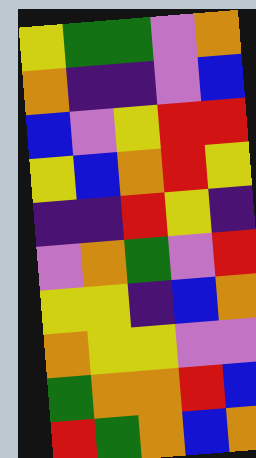[["yellow", "green", "green", "violet", "orange"], ["orange", "indigo", "indigo", "violet", "blue"], ["blue", "violet", "yellow", "red", "red"], ["yellow", "blue", "orange", "red", "yellow"], ["indigo", "indigo", "red", "yellow", "indigo"], ["violet", "orange", "green", "violet", "red"], ["yellow", "yellow", "indigo", "blue", "orange"], ["orange", "yellow", "yellow", "violet", "violet"], ["green", "orange", "orange", "red", "blue"], ["red", "green", "orange", "blue", "orange"]]